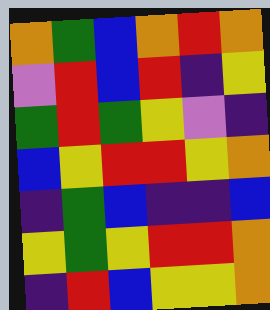[["orange", "green", "blue", "orange", "red", "orange"], ["violet", "red", "blue", "red", "indigo", "yellow"], ["green", "red", "green", "yellow", "violet", "indigo"], ["blue", "yellow", "red", "red", "yellow", "orange"], ["indigo", "green", "blue", "indigo", "indigo", "blue"], ["yellow", "green", "yellow", "red", "red", "orange"], ["indigo", "red", "blue", "yellow", "yellow", "orange"]]